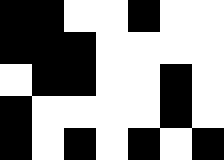[["black", "black", "white", "white", "black", "white", "white"], ["black", "black", "black", "white", "white", "white", "white"], ["white", "black", "black", "white", "white", "black", "white"], ["black", "white", "white", "white", "white", "black", "white"], ["black", "white", "black", "white", "black", "white", "black"]]